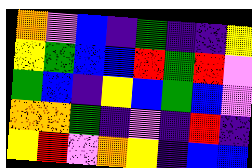[["orange", "violet", "blue", "indigo", "green", "indigo", "indigo", "yellow"], ["yellow", "green", "blue", "blue", "red", "green", "red", "violet"], ["green", "blue", "indigo", "yellow", "blue", "green", "blue", "violet"], ["orange", "orange", "green", "indigo", "violet", "indigo", "red", "indigo"], ["yellow", "red", "violet", "orange", "yellow", "indigo", "blue", "blue"]]